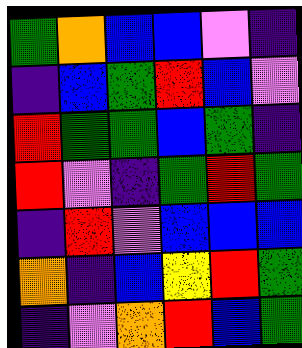[["green", "orange", "blue", "blue", "violet", "indigo"], ["indigo", "blue", "green", "red", "blue", "violet"], ["red", "green", "green", "blue", "green", "indigo"], ["red", "violet", "indigo", "green", "red", "green"], ["indigo", "red", "violet", "blue", "blue", "blue"], ["orange", "indigo", "blue", "yellow", "red", "green"], ["indigo", "violet", "orange", "red", "blue", "green"]]